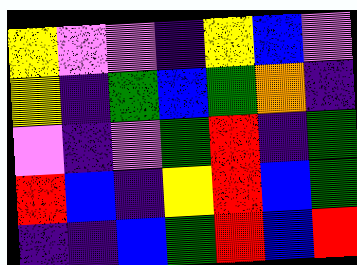[["yellow", "violet", "violet", "indigo", "yellow", "blue", "violet"], ["yellow", "indigo", "green", "blue", "green", "orange", "indigo"], ["violet", "indigo", "violet", "green", "red", "indigo", "green"], ["red", "blue", "indigo", "yellow", "red", "blue", "green"], ["indigo", "indigo", "blue", "green", "red", "blue", "red"]]